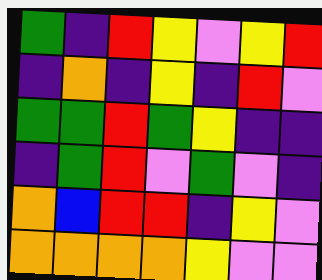[["green", "indigo", "red", "yellow", "violet", "yellow", "red"], ["indigo", "orange", "indigo", "yellow", "indigo", "red", "violet"], ["green", "green", "red", "green", "yellow", "indigo", "indigo"], ["indigo", "green", "red", "violet", "green", "violet", "indigo"], ["orange", "blue", "red", "red", "indigo", "yellow", "violet"], ["orange", "orange", "orange", "orange", "yellow", "violet", "violet"]]